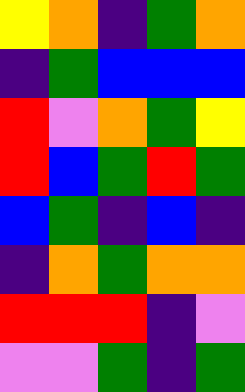[["yellow", "orange", "indigo", "green", "orange"], ["indigo", "green", "blue", "blue", "blue"], ["red", "violet", "orange", "green", "yellow"], ["red", "blue", "green", "red", "green"], ["blue", "green", "indigo", "blue", "indigo"], ["indigo", "orange", "green", "orange", "orange"], ["red", "red", "red", "indigo", "violet"], ["violet", "violet", "green", "indigo", "green"]]